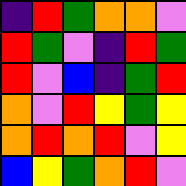[["indigo", "red", "green", "orange", "orange", "violet"], ["red", "green", "violet", "indigo", "red", "green"], ["red", "violet", "blue", "indigo", "green", "red"], ["orange", "violet", "red", "yellow", "green", "yellow"], ["orange", "red", "orange", "red", "violet", "yellow"], ["blue", "yellow", "green", "orange", "red", "violet"]]